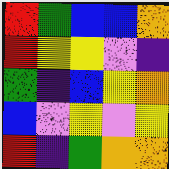[["red", "green", "blue", "blue", "orange"], ["red", "yellow", "yellow", "violet", "indigo"], ["green", "indigo", "blue", "yellow", "orange"], ["blue", "violet", "yellow", "violet", "yellow"], ["red", "indigo", "green", "orange", "orange"]]